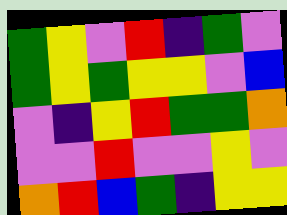[["green", "yellow", "violet", "red", "indigo", "green", "violet"], ["green", "yellow", "green", "yellow", "yellow", "violet", "blue"], ["violet", "indigo", "yellow", "red", "green", "green", "orange"], ["violet", "violet", "red", "violet", "violet", "yellow", "violet"], ["orange", "red", "blue", "green", "indigo", "yellow", "yellow"]]